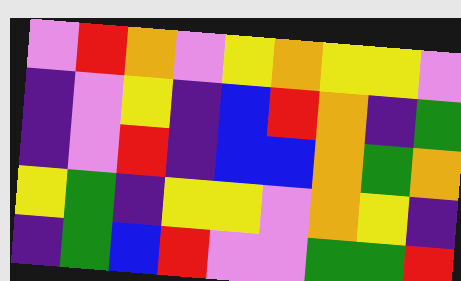[["violet", "red", "orange", "violet", "yellow", "orange", "yellow", "yellow", "violet"], ["indigo", "violet", "yellow", "indigo", "blue", "red", "orange", "indigo", "green"], ["indigo", "violet", "red", "indigo", "blue", "blue", "orange", "green", "orange"], ["yellow", "green", "indigo", "yellow", "yellow", "violet", "orange", "yellow", "indigo"], ["indigo", "green", "blue", "red", "violet", "violet", "green", "green", "red"]]